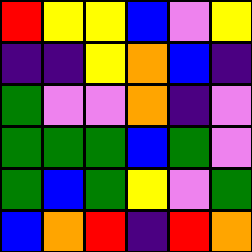[["red", "yellow", "yellow", "blue", "violet", "yellow"], ["indigo", "indigo", "yellow", "orange", "blue", "indigo"], ["green", "violet", "violet", "orange", "indigo", "violet"], ["green", "green", "green", "blue", "green", "violet"], ["green", "blue", "green", "yellow", "violet", "green"], ["blue", "orange", "red", "indigo", "red", "orange"]]